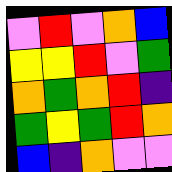[["violet", "red", "violet", "orange", "blue"], ["yellow", "yellow", "red", "violet", "green"], ["orange", "green", "orange", "red", "indigo"], ["green", "yellow", "green", "red", "orange"], ["blue", "indigo", "orange", "violet", "violet"]]